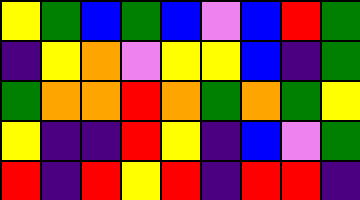[["yellow", "green", "blue", "green", "blue", "violet", "blue", "red", "green"], ["indigo", "yellow", "orange", "violet", "yellow", "yellow", "blue", "indigo", "green"], ["green", "orange", "orange", "red", "orange", "green", "orange", "green", "yellow"], ["yellow", "indigo", "indigo", "red", "yellow", "indigo", "blue", "violet", "green"], ["red", "indigo", "red", "yellow", "red", "indigo", "red", "red", "indigo"]]